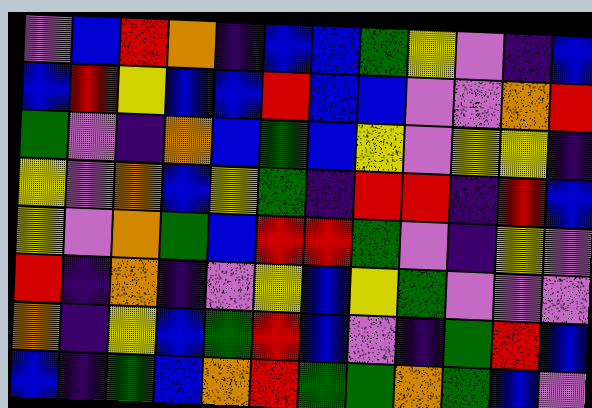[["violet", "blue", "red", "orange", "indigo", "blue", "blue", "green", "yellow", "violet", "indigo", "blue"], ["blue", "red", "yellow", "blue", "blue", "red", "blue", "blue", "violet", "violet", "orange", "red"], ["green", "violet", "indigo", "orange", "blue", "green", "blue", "yellow", "violet", "yellow", "yellow", "indigo"], ["yellow", "violet", "orange", "blue", "yellow", "green", "indigo", "red", "red", "indigo", "red", "blue"], ["yellow", "violet", "orange", "green", "blue", "red", "red", "green", "violet", "indigo", "yellow", "violet"], ["red", "indigo", "orange", "indigo", "violet", "yellow", "blue", "yellow", "green", "violet", "violet", "violet"], ["orange", "indigo", "yellow", "blue", "green", "red", "blue", "violet", "indigo", "green", "red", "blue"], ["blue", "indigo", "green", "blue", "orange", "red", "green", "green", "orange", "green", "blue", "violet"]]